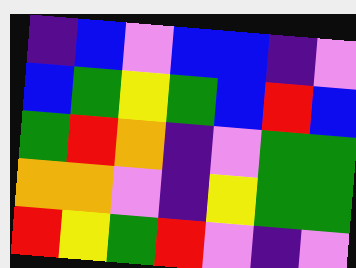[["indigo", "blue", "violet", "blue", "blue", "indigo", "violet"], ["blue", "green", "yellow", "green", "blue", "red", "blue"], ["green", "red", "orange", "indigo", "violet", "green", "green"], ["orange", "orange", "violet", "indigo", "yellow", "green", "green"], ["red", "yellow", "green", "red", "violet", "indigo", "violet"]]